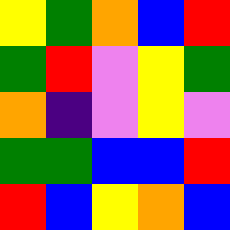[["yellow", "green", "orange", "blue", "red"], ["green", "red", "violet", "yellow", "green"], ["orange", "indigo", "violet", "yellow", "violet"], ["green", "green", "blue", "blue", "red"], ["red", "blue", "yellow", "orange", "blue"]]